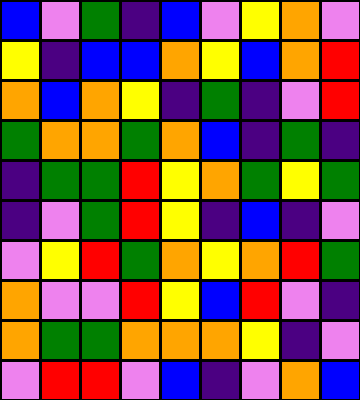[["blue", "violet", "green", "indigo", "blue", "violet", "yellow", "orange", "violet"], ["yellow", "indigo", "blue", "blue", "orange", "yellow", "blue", "orange", "red"], ["orange", "blue", "orange", "yellow", "indigo", "green", "indigo", "violet", "red"], ["green", "orange", "orange", "green", "orange", "blue", "indigo", "green", "indigo"], ["indigo", "green", "green", "red", "yellow", "orange", "green", "yellow", "green"], ["indigo", "violet", "green", "red", "yellow", "indigo", "blue", "indigo", "violet"], ["violet", "yellow", "red", "green", "orange", "yellow", "orange", "red", "green"], ["orange", "violet", "violet", "red", "yellow", "blue", "red", "violet", "indigo"], ["orange", "green", "green", "orange", "orange", "orange", "yellow", "indigo", "violet"], ["violet", "red", "red", "violet", "blue", "indigo", "violet", "orange", "blue"]]